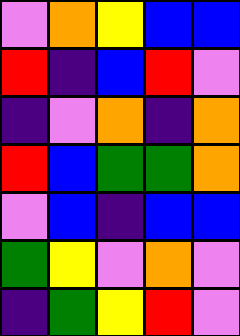[["violet", "orange", "yellow", "blue", "blue"], ["red", "indigo", "blue", "red", "violet"], ["indigo", "violet", "orange", "indigo", "orange"], ["red", "blue", "green", "green", "orange"], ["violet", "blue", "indigo", "blue", "blue"], ["green", "yellow", "violet", "orange", "violet"], ["indigo", "green", "yellow", "red", "violet"]]